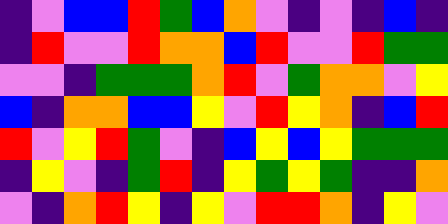[["indigo", "violet", "blue", "blue", "red", "green", "blue", "orange", "violet", "indigo", "violet", "indigo", "blue", "indigo"], ["indigo", "red", "violet", "violet", "red", "orange", "orange", "blue", "red", "violet", "violet", "red", "green", "green"], ["violet", "violet", "indigo", "green", "green", "green", "orange", "red", "violet", "green", "orange", "orange", "violet", "yellow"], ["blue", "indigo", "orange", "orange", "blue", "blue", "yellow", "violet", "red", "yellow", "orange", "indigo", "blue", "red"], ["red", "violet", "yellow", "red", "green", "violet", "indigo", "blue", "yellow", "blue", "yellow", "green", "green", "green"], ["indigo", "yellow", "violet", "indigo", "green", "red", "indigo", "yellow", "green", "yellow", "green", "indigo", "indigo", "orange"], ["violet", "indigo", "orange", "red", "yellow", "indigo", "yellow", "violet", "red", "red", "orange", "indigo", "yellow", "violet"]]